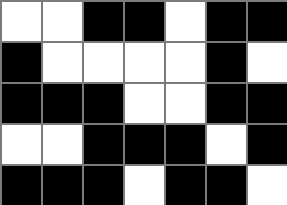[["white", "white", "black", "black", "white", "black", "black"], ["black", "white", "white", "white", "white", "black", "white"], ["black", "black", "black", "white", "white", "black", "black"], ["white", "white", "black", "black", "black", "white", "black"], ["black", "black", "black", "white", "black", "black", "white"]]